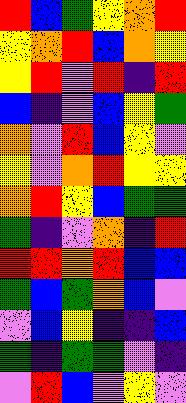[["red", "blue", "green", "yellow", "orange", "red"], ["yellow", "orange", "red", "blue", "orange", "yellow"], ["yellow", "red", "violet", "red", "indigo", "red"], ["blue", "indigo", "violet", "blue", "yellow", "green"], ["orange", "violet", "red", "blue", "yellow", "violet"], ["yellow", "violet", "orange", "red", "yellow", "yellow"], ["orange", "red", "yellow", "blue", "green", "green"], ["green", "indigo", "violet", "orange", "indigo", "red"], ["red", "red", "orange", "red", "blue", "blue"], ["green", "blue", "green", "orange", "blue", "violet"], ["violet", "blue", "yellow", "indigo", "indigo", "blue"], ["green", "indigo", "green", "green", "violet", "indigo"], ["violet", "red", "blue", "violet", "yellow", "violet"]]